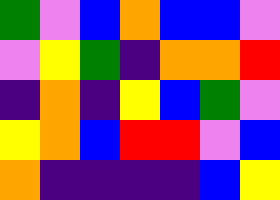[["green", "violet", "blue", "orange", "blue", "blue", "violet"], ["violet", "yellow", "green", "indigo", "orange", "orange", "red"], ["indigo", "orange", "indigo", "yellow", "blue", "green", "violet"], ["yellow", "orange", "blue", "red", "red", "violet", "blue"], ["orange", "indigo", "indigo", "indigo", "indigo", "blue", "yellow"]]